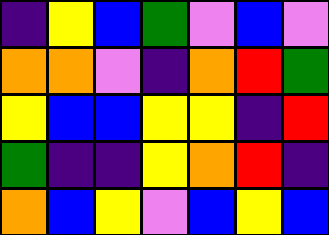[["indigo", "yellow", "blue", "green", "violet", "blue", "violet"], ["orange", "orange", "violet", "indigo", "orange", "red", "green"], ["yellow", "blue", "blue", "yellow", "yellow", "indigo", "red"], ["green", "indigo", "indigo", "yellow", "orange", "red", "indigo"], ["orange", "blue", "yellow", "violet", "blue", "yellow", "blue"]]